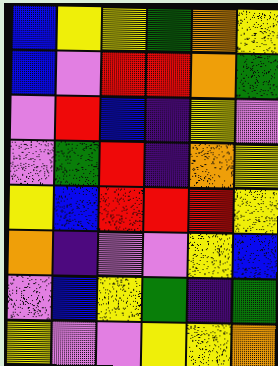[["blue", "yellow", "yellow", "green", "orange", "yellow"], ["blue", "violet", "red", "red", "orange", "green"], ["violet", "red", "blue", "indigo", "yellow", "violet"], ["violet", "green", "red", "indigo", "orange", "yellow"], ["yellow", "blue", "red", "red", "red", "yellow"], ["orange", "indigo", "violet", "violet", "yellow", "blue"], ["violet", "blue", "yellow", "green", "indigo", "green"], ["yellow", "violet", "violet", "yellow", "yellow", "orange"]]